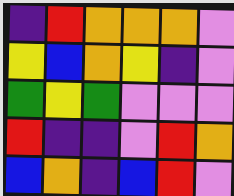[["indigo", "red", "orange", "orange", "orange", "violet"], ["yellow", "blue", "orange", "yellow", "indigo", "violet"], ["green", "yellow", "green", "violet", "violet", "violet"], ["red", "indigo", "indigo", "violet", "red", "orange"], ["blue", "orange", "indigo", "blue", "red", "violet"]]